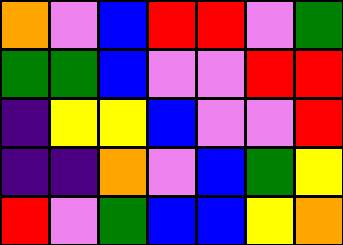[["orange", "violet", "blue", "red", "red", "violet", "green"], ["green", "green", "blue", "violet", "violet", "red", "red"], ["indigo", "yellow", "yellow", "blue", "violet", "violet", "red"], ["indigo", "indigo", "orange", "violet", "blue", "green", "yellow"], ["red", "violet", "green", "blue", "blue", "yellow", "orange"]]